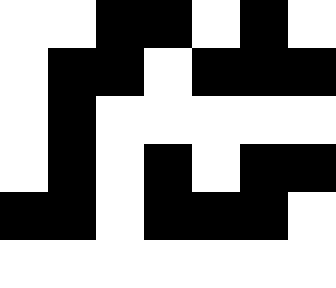[["white", "white", "black", "black", "white", "black", "white"], ["white", "black", "black", "white", "black", "black", "black"], ["white", "black", "white", "white", "white", "white", "white"], ["white", "black", "white", "black", "white", "black", "black"], ["black", "black", "white", "black", "black", "black", "white"], ["white", "white", "white", "white", "white", "white", "white"]]